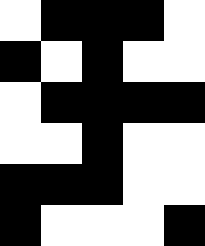[["white", "black", "black", "black", "white"], ["black", "white", "black", "white", "white"], ["white", "black", "black", "black", "black"], ["white", "white", "black", "white", "white"], ["black", "black", "black", "white", "white"], ["black", "white", "white", "white", "black"]]